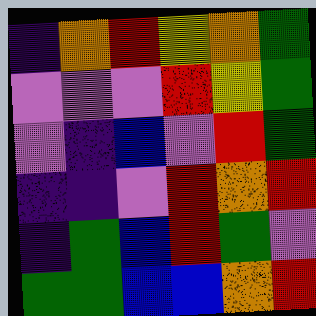[["indigo", "orange", "red", "yellow", "orange", "green"], ["violet", "violet", "violet", "red", "yellow", "green"], ["violet", "indigo", "blue", "violet", "red", "green"], ["indigo", "indigo", "violet", "red", "orange", "red"], ["indigo", "green", "blue", "red", "green", "violet"], ["green", "green", "blue", "blue", "orange", "red"]]